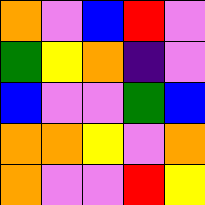[["orange", "violet", "blue", "red", "violet"], ["green", "yellow", "orange", "indigo", "violet"], ["blue", "violet", "violet", "green", "blue"], ["orange", "orange", "yellow", "violet", "orange"], ["orange", "violet", "violet", "red", "yellow"]]